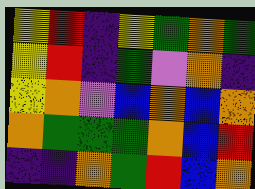[["yellow", "red", "indigo", "yellow", "green", "orange", "green"], ["yellow", "red", "indigo", "green", "violet", "orange", "indigo"], ["yellow", "orange", "violet", "blue", "orange", "blue", "orange"], ["orange", "green", "green", "green", "orange", "blue", "red"], ["indigo", "indigo", "orange", "green", "red", "blue", "orange"]]